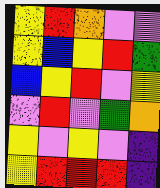[["yellow", "red", "orange", "violet", "violet"], ["yellow", "blue", "yellow", "red", "green"], ["blue", "yellow", "red", "violet", "yellow"], ["violet", "red", "violet", "green", "orange"], ["yellow", "violet", "yellow", "violet", "indigo"], ["yellow", "red", "red", "red", "indigo"]]